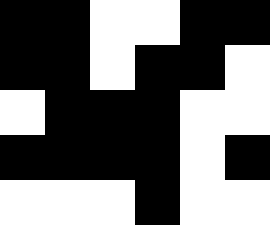[["black", "black", "white", "white", "black", "black"], ["black", "black", "white", "black", "black", "white"], ["white", "black", "black", "black", "white", "white"], ["black", "black", "black", "black", "white", "black"], ["white", "white", "white", "black", "white", "white"]]